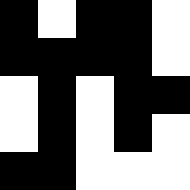[["black", "white", "black", "black", "white"], ["black", "black", "black", "black", "white"], ["white", "black", "white", "black", "black"], ["white", "black", "white", "black", "white"], ["black", "black", "white", "white", "white"]]